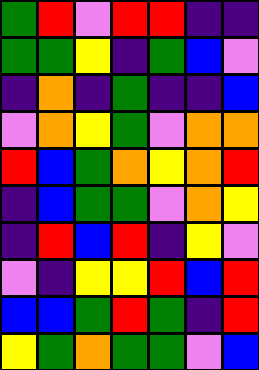[["green", "red", "violet", "red", "red", "indigo", "indigo"], ["green", "green", "yellow", "indigo", "green", "blue", "violet"], ["indigo", "orange", "indigo", "green", "indigo", "indigo", "blue"], ["violet", "orange", "yellow", "green", "violet", "orange", "orange"], ["red", "blue", "green", "orange", "yellow", "orange", "red"], ["indigo", "blue", "green", "green", "violet", "orange", "yellow"], ["indigo", "red", "blue", "red", "indigo", "yellow", "violet"], ["violet", "indigo", "yellow", "yellow", "red", "blue", "red"], ["blue", "blue", "green", "red", "green", "indigo", "red"], ["yellow", "green", "orange", "green", "green", "violet", "blue"]]